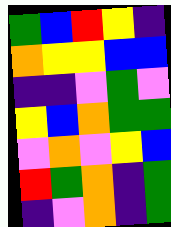[["green", "blue", "red", "yellow", "indigo"], ["orange", "yellow", "yellow", "blue", "blue"], ["indigo", "indigo", "violet", "green", "violet"], ["yellow", "blue", "orange", "green", "green"], ["violet", "orange", "violet", "yellow", "blue"], ["red", "green", "orange", "indigo", "green"], ["indigo", "violet", "orange", "indigo", "green"]]